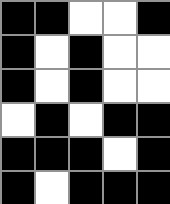[["black", "black", "white", "white", "black"], ["black", "white", "black", "white", "white"], ["black", "white", "black", "white", "white"], ["white", "black", "white", "black", "black"], ["black", "black", "black", "white", "black"], ["black", "white", "black", "black", "black"]]